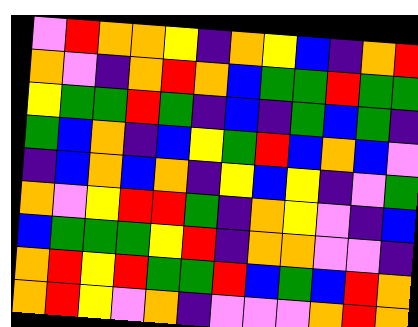[["violet", "red", "orange", "orange", "yellow", "indigo", "orange", "yellow", "blue", "indigo", "orange", "red"], ["orange", "violet", "indigo", "orange", "red", "orange", "blue", "green", "green", "red", "green", "green"], ["yellow", "green", "green", "red", "green", "indigo", "blue", "indigo", "green", "blue", "green", "indigo"], ["green", "blue", "orange", "indigo", "blue", "yellow", "green", "red", "blue", "orange", "blue", "violet"], ["indigo", "blue", "orange", "blue", "orange", "indigo", "yellow", "blue", "yellow", "indigo", "violet", "green"], ["orange", "violet", "yellow", "red", "red", "green", "indigo", "orange", "yellow", "violet", "indigo", "blue"], ["blue", "green", "green", "green", "yellow", "red", "indigo", "orange", "orange", "violet", "violet", "indigo"], ["orange", "red", "yellow", "red", "green", "green", "red", "blue", "green", "blue", "red", "orange"], ["orange", "red", "yellow", "violet", "orange", "indigo", "violet", "violet", "violet", "orange", "red", "orange"]]